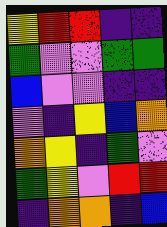[["yellow", "red", "red", "indigo", "indigo"], ["green", "violet", "violet", "green", "green"], ["blue", "violet", "violet", "indigo", "indigo"], ["violet", "indigo", "yellow", "blue", "orange"], ["orange", "yellow", "indigo", "green", "violet"], ["green", "yellow", "violet", "red", "red"], ["indigo", "orange", "orange", "indigo", "blue"]]